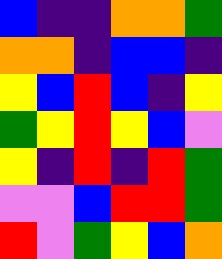[["blue", "indigo", "indigo", "orange", "orange", "green"], ["orange", "orange", "indigo", "blue", "blue", "indigo"], ["yellow", "blue", "red", "blue", "indigo", "yellow"], ["green", "yellow", "red", "yellow", "blue", "violet"], ["yellow", "indigo", "red", "indigo", "red", "green"], ["violet", "violet", "blue", "red", "red", "green"], ["red", "violet", "green", "yellow", "blue", "orange"]]